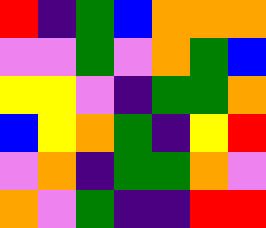[["red", "indigo", "green", "blue", "orange", "orange", "orange"], ["violet", "violet", "green", "violet", "orange", "green", "blue"], ["yellow", "yellow", "violet", "indigo", "green", "green", "orange"], ["blue", "yellow", "orange", "green", "indigo", "yellow", "red"], ["violet", "orange", "indigo", "green", "green", "orange", "violet"], ["orange", "violet", "green", "indigo", "indigo", "red", "red"]]